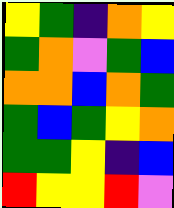[["yellow", "green", "indigo", "orange", "yellow"], ["green", "orange", "violet", "green", "blue"], ["orange", "orange", "blue", "orange", "green"], ["green", "blue", "green", "yellow", "orange"], ["green", "green", "yellow", "indigo", "blue"], ["red", "yellow", "yellow", "red", "violet"]]